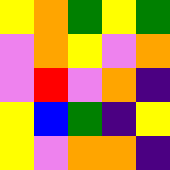[["yellow", "orange", "green", "yellow", "green"], ["violet", "orange", "yellow", "violet", "orange"], ["violet", "red", "violet", "orange", "indigo"], ["yellow", "blue", "green", "indigo", "yellow"], ["yellow", "violet", "orange", "orange", "indigo"]]